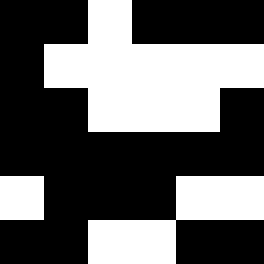[["black", "black", "white", "black", "black", "black"], ["black", "white", "white", "white", "white", "white"], ["black", "black", "white", "white", "white", "black"], ["black", "black", "black", "black", "black", "black"], ["white", "black", "black", "black", "white", "white"], ["black", "black", "white", "white", "black", "black"]]